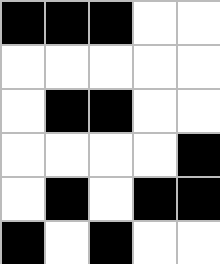[["black", "black", "black", "white", "white"], ["white", "white", "white", "white", "white"], ["white", "black", "black", "white", "white"], ["white", "white", "white", "white", "black"], ["white", "black", "white", "black", "black"], ["black", "white", "black", "white", "white"]]